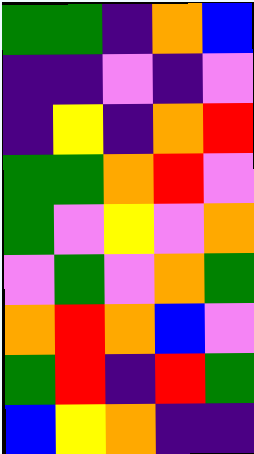[["green", "green", "indigo", "orange", "blue"], ["indigo", "indigo", "violet", "indigo", "violet"], ["indigo", "yellow", "indigo", "orange", "red"], ["green", "green", "orange", "red", "violet"], ["green", "violet", "yellow", "violet", "orange"], ["violet", "green", "violet", "orange", "green"], ["orange", "red", "orange", "blue", "violet"], ["green", "red", "indigo", "red", "green"], ["blue", "yellow", "orange", "indigo", "indigo"]]